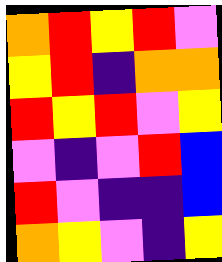[["orange", "red", "yellow", "red", "violet"], ["yellow", "red", "indigo", "orange", "orange"], ["red", "yellow", "red", "violet", "yellow"], ["violet", "indigo", "violet", "red", "blue"], ["red", "violet", "indigo", "indigo", "blue"], ["orange", "yellow", "violet", "indigo", "yellow"]]